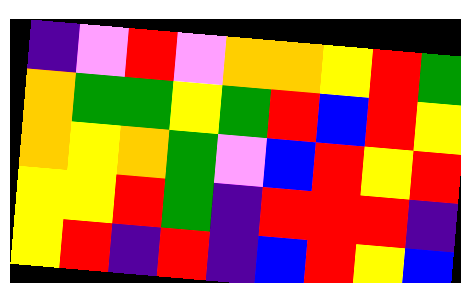[["indigo", "violet", "red", "violet", "orange", "orange", "yellow", "red", "green"], ["orange", "green", "green", "yellow", "green", "red", "blue", "red", "yellow"], ["orange", "yellow", "orange", "green", "violet", "blue", "red", "yellow", "red"], ["yellow", "yellow", "red", "green", "indigo", "red", "red", "red", "indigo"], ["yellow", "red", "indigo", "red", "indigo", "blue", "red", "yellow", "blue"]]